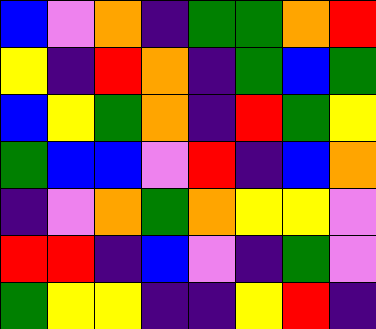[["blue", "violet", "orange", "indigo", "green", "green", "orange", "red"], ["yellow", "indigo", "red", "orange", "indigo", "green", "blue", "green"], ["blue", "yellow", "green", "orange", "indigo", "red", "green", "yellow"], ["green", "blue", "blue", "violet", "red", "indigo", "blue", "orange"], ["indigo", "violet", "orange", "green", "orange", "yellow", "yellow", "violet"], ["red", "red", "indigo", "blue", "violet", "indigo", "green", "violet"], ["green", "yellow", "yellow", "indigo", "indigo", "yellow", "red", "indigo"]]